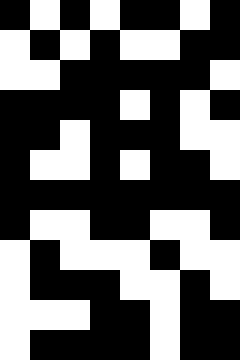[["black", "white", "black", "white", "black", "black", "white", "black"], ["white", "black", "white", "black", "white", "white", "black", "black"], ["white", "white", "black", "black", "black", "black", "black", "white"], ["black", "black", "black", "black", "white", "black", "white", "black"], ["black", "black", "white", "black", "black", "black", "white", "white"], ["black", "white", "white", "black", "white", "black", "black", "white"], ["black", "black", "black", "black", "black", "black", "black", "black"], ["black", "white", "white", "black", "black", "white", "white", "black"], ["white", "black", "white", "white", "white", "black", "white", "white"], ["white", "black", "black", "black", "white", "white", "black", "white"], ["white", "white", "white", "black", "black", "white", "black", "black"], ["white", "black", "black", "black", "black", "white", "black", "black"]]